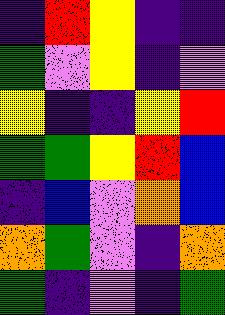[["indigo", "red", "yellow", "indigo", "indigo"], ["green", "violet", "yellow", "indigo", "violet"], ["yellow", "indigo", "indigo", "yellow", "red"], ["green", "green", "yellow", "red", "blue"], ["indigo", "blue", "violet", "orange", "blue"], ["orange", "green", "violet", "indigo", "orange"], ["green", "indigo", "violet", "indigo", "green"]]